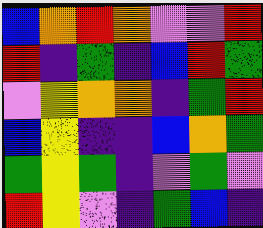[["blue", "orange", "red", "orange", "violet", "violet", "red"], ["red", "indigo", "green", "indigo", "blue", "red", "green"], ["violet", "yellow", "orange", "orange", "indigo", "green", "red"], ["blue", "yellow", "indigo", "indigo", "blue", "orange", "green"], ["green", "yellow", "green", "indigo", "violet", "green", "violet"], ["red", "yellow", "violet", "indigo", "green", "blue", "indigo"]]